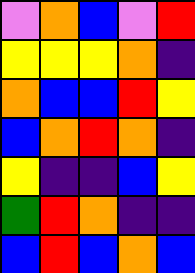[["violet", "orange", "blue", "violet", "red"], ["yellow", "yellow", "yellow", "orange", "indigo"], ["orange", "blue", "blue", "red", "yellow"], ["blue", "orange", "red", "orange", "indigo"], ["yellow", "indigo", "indigo", "blue", "yellow"], ["green", "red", "orange", "indigo", "indigo"], ["blue", "red", "blue", "orange", "blue"]]